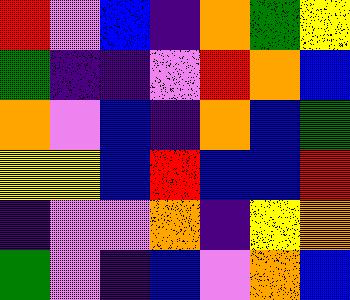[["red", "violet", "blue", "indigo", "orange", "green", "yellow"], ["green", "indigo", "indigo", "violet", "red", "orange", "blue"], ["orange", "violet", "blue", "indigo", "orange", "blue", "green"], ["yellow", "yellow", "blue", "red", "blue", "blue", "red"], ["indigo", "violet", "violet", "orange", "indigo", "yellow", "orange"], ["green", "violet", "indigo", "blue", "violet", "orange", "blue"]]